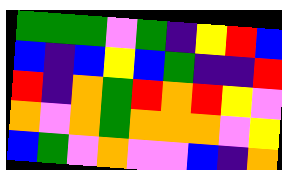[["green", "green", "green", "violet", "green", "indigo", "yellow", "red", "blue"], ["blue", "indigo", "blue", "yellow", "blue", "green", "indigo", "indigo", "red"], ["red", "indigo", "orange", "green", "red", "orange", "red", "yellow", "violet"], ["orange", "violet", "orange", "green", "orange", "orange", "orange", "violet", "yellow"], ["blue", "green", "violet", "orange", "violet", "violet", "blue", "indigo", "orange"]]